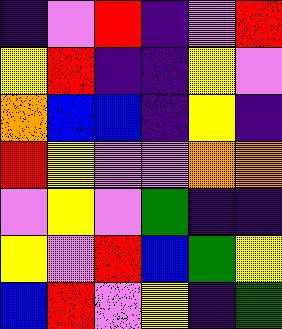[["indigo", "violet", "red", "indigo", "violet", "red"], ["yellow", "red", "indigo", "indigo", "yellow", "violet"], ["orange", "blue", "blue", "indigo", "yellow", "indigo"], ["red", "yellow", "violet", "violet", "orange", "orange"], ["violet", "yellow", "violet", "green", "indigo", "indigo"], ["yellow", "violet", "red", "blue", "green", "yellow"], ["blue", "red", "violet", "yellow", "indigo", "green"]]